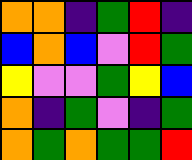[["orange", "orange", "indigo", "green", "red", "indigo"], ["blue", "orange", "blue", "violet", "red", "green"], ["yellow", "violet", "violet", "green", "yellow", "blue"], ["orange", "indigo", "green", "violet", "indigo", "green"], ["orange", "green", "orange", "green", "green", "red"]]